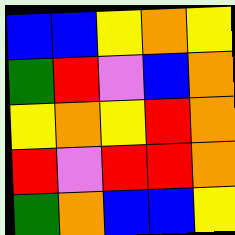[["blue", "blue", "yellow", "orange", "yellow"], ["green", "red", "violet", "blue", "orange"], ["yellow", "orange", "yellow", "red", "orange"], ["red", "violet", "red", "red", "orange"], ["green", "orange", "blue", "blue", "yellow"]]